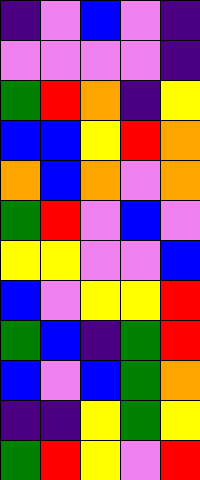[["indigo", "violet", "blue", "violet", "indigo"], ["violet", "violet", "violet", "violet", "indigo"], ["green", "red", "orange", "indigo", "yellow"], ["blue", "blue", "yellow", "red", "orange"], ["orange", "blue", "orange", "violet", "orange"], ["green", "red", "violet", "blue", "violet"], ["yellow", "yellow", "violet", "violet", "blue"], ["blue", "violet", "yellow", "yellow", "red"], ["green", "blue", "indigo", "green", "red"], ["blue", "violet", "blue", "green", "orange"], ["indigo", "indigo", "yellow", "green", "yellow"], ["green", "red", "yellow", "violet", "red"]]